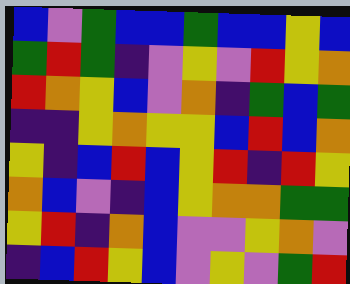[["blue", "violet", "green", "blue", "blue", "green", "blue", "blue", "yellow", "blue"], ["green", "red", "green", "indigo", "violet", "yellow", "violet", "red", "yellow", "orange"], ["red", "orange", "yellow", "blue", "violet", "orange", "indigo", "green", "blue", "green"], ["indigo", "indigo", "yellow", "orange", "yellow", "yellow", "blue", "red", "blue", "orange"], ["yellow", "indigo", "blue", "red", "blue", "yellow", "red", "indigo", "red", "yellow"], ["orange", "blue", "violet", "indigo", "blue", "yellow", "orange", "orange", "green", "green"], ["yellow", "red", "indigo", "orange", "blue", "violet", "violet", "yellow", "orange", "violet"], ["indigo", "blue", "red", "yellow", "blue", "violet", "yellow", "violet", "green", "red"]]